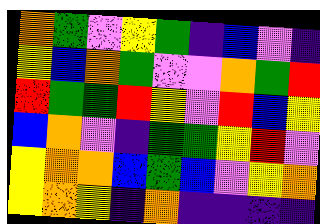[["orange", "green", "violet", "yellow", "green", "indigo", "blue", "violet", "indigo"], ["yellow", "blue", "orange", "green", "violet", "violet", "orange", "green", "red"], ["red", "green", "green", "red", "yellow", "violet", "red", "blue", "yellow"], ["blue", "orange", "violet", "indigo", "green", "green", "yellow", "red", "violet"], ["yellow", "orange", "orange", "blue", "green", "blue", "violet", "yellow", "orange"], ["yellow", "orange", "yellow", "indigo", "orange", "indigo", "indigo", "indigo", "indigo"]]